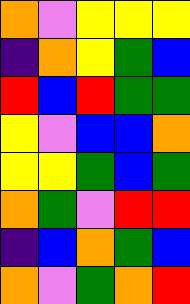[["orange", "violet", "yellow", "yellow", "yellow"], ["indigo", "orange", "yellow", "green", "blue"], ["red", "blue", "red", "green", "green"], ["yellow", "violet", "blue", "blue", "orange"], ["yellow", "yellow", "green", "blue", "green"], ["orange", "green", "violet", "red", "red"], ["indigo", "blue", "orange", "green", "blue"], ["orange", "violet", "green", "orange", "red"]]